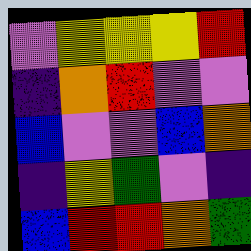[["violet", "yellow", "yellow", "yellow", "red"], ["indigo", "orange", "red", "violet", "violet"], ["blue", "violet", "violet", "blue", "orange"], ["indigo", "yellow", "green", "violet", "indigo"], ["blue", "red", "red", "orange", "green"]]